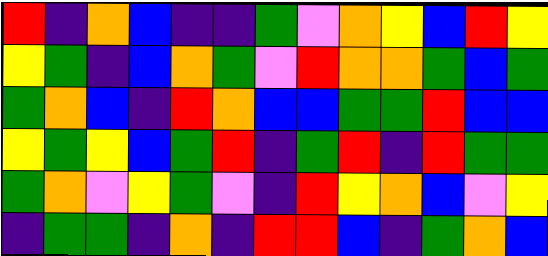[["red", "indigo", "orange", "blue", "indigo", "indigo", "green", "violet", "orange", "yellow", "blue", "red", "yellow"], ["yellow", "green", "indigo", "blue", "orange", "green", "violet", "red", "orange", "orange", "green", "blue", "green"], ["green", "orange", "blue", "indigo", "red", "orange", "blue", "blue", "green", "green", "red", "blue", "blue"], ["yellow", "green", "yellow", "blue", "green", "red", "indigo", "green", "red", "indigo", "red", "green", "green"], ["green", "orange", "violet", "yellow", "green", "violet", "indigo", "red", "yellow", "orange", "blue", "violet", "yellow"], ["indigo", "green", "green", "indigo", "orange", "indigo", "red", "red", "blue", "indigo", "green", "orange", "blue"]]